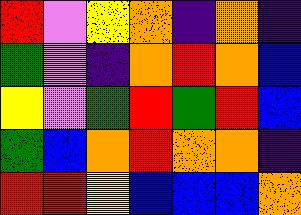[["red", "violet", "yellow", "orange", "indigo", "orange", "indigo"], ["green", "violet", "indigo", "orange", "red", "orange", "blue"], ["yellow", "violet", "green", "red", "green", "red", "blue"], ["green", "blue", "orange", "red", "orange", "orange", "indigo"], ["red", "red", "yellow", "blue", "blue", "blue", "orange"]]